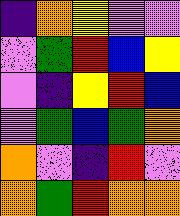[["indigo", "orange", "yellow", "violet", "violet"], ["violet", "green", "red", "blue", "yellow"], ["violet", "indigo", "yellow", "red", "blue"], ["violet", "green", "blue", "green", "orange"], ["orange", "violet", "indigo", "red", "violet"], ["orange", "green", "red", "orange", "orange"]]